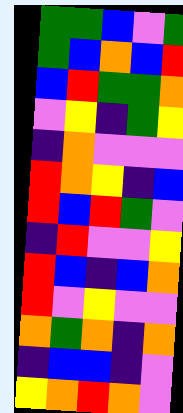[["green", "green", "blue", "violet", "green"], ["green", "blue", "orange", "blue", "red"], ["blue", "red", "green", "green", "orange"], ["violet", "yellow", "indigo", "green", "yellow"], ["indigo", "orange", "violet", "violet", "violet"], ["red", "orange", "yellow", "indigo", "blue"], ["red", "blue", "red", "green", "violet"], ["indigo", "red", "violet", "violet", "yellow"], ["red", "blue", "indigo", "blue", "orange"], ["red", "violet", "yellow", "violet", "violet"], ["orange", "green", "orange", "indigo", "orange"], ["indigo", "blue", "blue", "indigo", "violet"], ["yellow", "orange", "red", "orange", "violet"]]